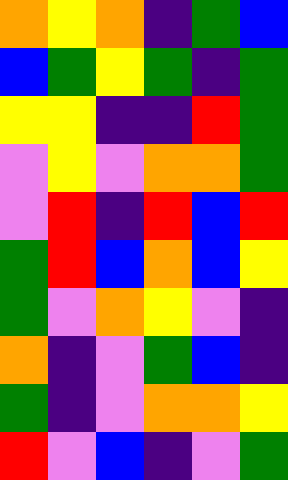[["orange", "yellow", "orange", "indigo", "green", "blue"], ["blue", "green", "yellow", "green", "indigo", "green"], ["yellow", "yellow", "indigo", "indigo", "red", "green"], ["violet", "yellow", "violet", "orange", "orange", "green"], ["violet", "red", "indigo", "red", "blue", "red"], ["green", "red", "blue", "orange", "blue", "yellow"], ["green", "violet", "orange", "yellow", "violet", "indigo"], ["orange", "indigo", "violet", "green", "blue", "indigo"], ["green", "indigo", "violet", "orange", "orange", "yellow"], ["red", "violet", "blue", "indigo", "violet", "green"]]